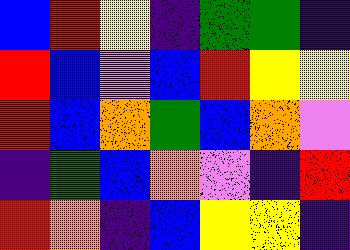[["blue", "red", "yellow", "indigo", "green", "green", "indigo"], ["red", "blue", "violet", "blue", "red", "yellow", "yellow"], ["red", "blue", "orange", "green", "blue", "orange", "violet"], ["indigo", "green", "blue", "orange", "violet", "indigo", "red"], ["red", "orange", "indigo", "blue", "yellow", "yellow", "indigo"]]